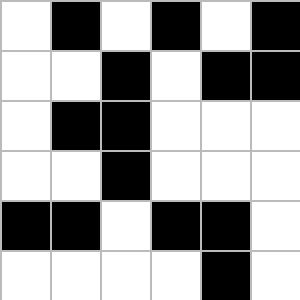[["white", "black", "white", "black", "white", "black"], ["white", "white", "black", "white", "black", "black"], ["white", "black", "black", "white", "white", "white"], ["white", "white", "black", "white", "white", "white"], ["black", "black", "white", "black", "black", "white"], ["white", "white", "white", "white", "black", "white"]]